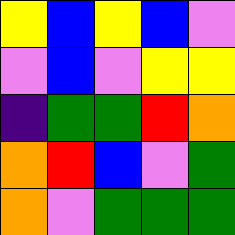[["yellow", "blue", "yellow", "blue", "violet"], ["violet", "blue", "violet", "yellow", "yellow"], ["indigo", "green", "green", "red", "orange"], ["orange", "red", "blue", "violet", "green"], ["orange", "violet", "green", "green", "green"]]